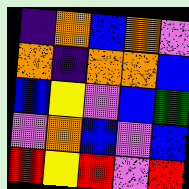[["indigo", "orange", "blue", "orange", "violet"], ["orange", "indigo", "orange", "orange", "blue"], ["blue", "yellow", "violet", "blue", "green"], ["violet", "orange", "blue", "violet", "blue"], ["red", "yellow", "red", "violet", "red"]]